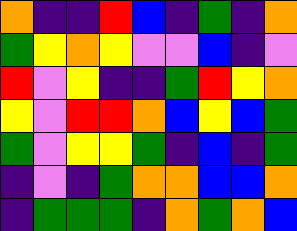[["orange", "indigo", "indigo", "red", "blue", "indigo", "green", "indigo", "orange"], ["green", "yellow", "orange", "yellow", "violet", "violet", "blue", "indigo", "violet"], ["red", "violet", "yellow", "indigo", "indigo", "green", "red", "yellow", "orange"], ["yellow", "violet", "red", "red", "orange", "blue", "yellow", "blue", "green"], ["green", "violet", "yellow", "yellow", "green", "indigo", "blue", "indigo", "green"], ["indigo", "violet", "indigo", "green", "orange", "orange", "blue", "blue", "orange"], ["indigo", "green", "green", "green", "indigo", "orange", "green", "orange", "blue"]]